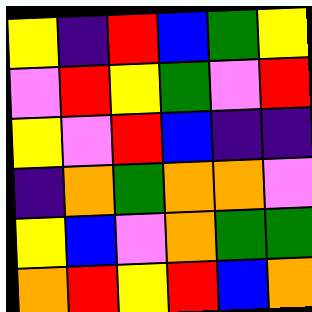[["yellow", "indigo", "red", "blue", "green", "yellow"], ["violet", "red", "yellow", "green", "violet", "red"], ["yellow", "violet", "red", "blue", "indigo", "indigo"], ["indigo", "orange", "green", "orange", "orange", "violet"], ["yellow", "blue", "violet", "orange", "green", "green"], ["orange", "red", "yellow", "red", "blue", "orange"]]